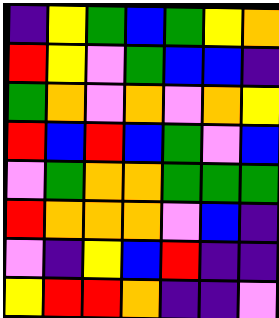[["indigo", "yellow", "green", "blue", "green", "yellow", "orange"], ["red", "yellow", "violet", "green", "blue", "blue", "indigo"], ["green", "orange", "violet", "orange", "violet", "orange", "yellow"], ["red", "blue", "red", "blue", "green", "violet", "blue"], ["violet", "green", "orange", "orange", "green", "green", "green"], ["red", "orange", "orange", "orange", "violet", "blue", "indigo"], ["violet", "indigo", "yellow", "blue", "red", "indigo", "indigo"], ["yellow", "red", "red", "orange", "indigo", "indigo", "violet"]]